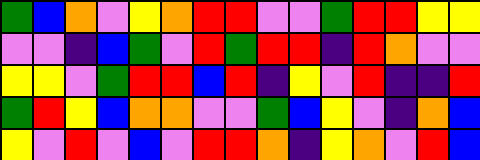[["green", "blue", "orange", "violet", "yellow", "orange", "red", "red", "violet", "violet", "green", "red", "red", "yellow", "yellow"], ["violet", "violet", "indigo", "blue", "green", "violet", "red", "green", "red", "red", "indigo", "red", "orange", "violet", "violet"], ["yellow", "yellow", "violet", "green", "red", "red", "blue", "red", "indigo", "yellow", "violet", "red", "indigo", "indigo", "red"], ["green", "red", "yellow", "blue", "orange", "orange", "violet", "violet", "green", "blue", "yellow", "violet", "indigo", "orange", "blue"], ["yellow", "violet", "red", "violet", "blue", "violet", "red", "red", "orange", "indigo", "yellow", "orange", "violet", "red", "blue"]]